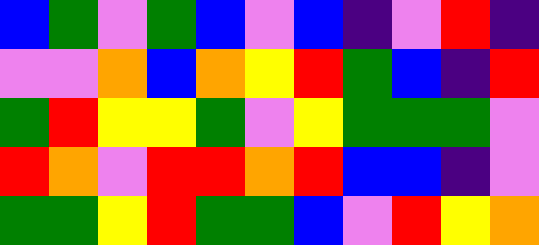[["blue", "green", "violet", "green", "blue", "violet", "blue", "indigo", "violet", "red", "indigo"], ["violet", "violet", "orange", "blue", "orange", "yellow", "red", "green", "blue", "indigo", "red"], ["green", "red", "yellow", "yellow", "green", "violet", "yellow", "green", "green", "green", "violet"], ["red", "orange", "violet", "red", "red", "orange", "red", "blue", "blue", "indigo", "violet"], ["green", "green", "yellow", "red", "green", "green", "blue", "violet", "red", "yellow", "orange"]]